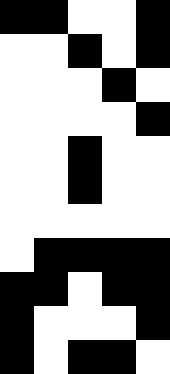[["black", "black", "white", "white", "black"], ["white", "white", "black", "white", "black"], ["white", "white", "white", "black", "white"], ["white", "white", "white", "white", "black"], ["white", "white", "black", "white", "white"], ["white", "white", "black", "white", "white"], ["white", "white", "white", "white", "white"], ["white", "black", "black", "black", "black"], ["black", "black", "white", "black", "black"], ["black", "white", "white", "white", "black"], ["black", "white", "black", "black", "white"]]